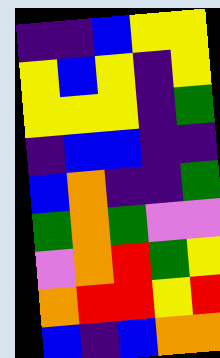[["indigo", "indigo", "blue", "yellow", "yellow"], ["yellow", "blue", "yellow", "indigo", "yellow"], ["yellow", "yellow", "yellow", "indigo", "green"], ["indigo", "blue", "blue", "indigo", "indigo"], ["blue", "orange", "indigo", "indigo", "green"], ["green", "orange", "green", "violet", "violet"], ["violet", "orange", "red", "green", "yellow"], ["orange", "red", "red", "yellow", "red"], ["blue", "indigo", "blue", "orange", "orange"]]